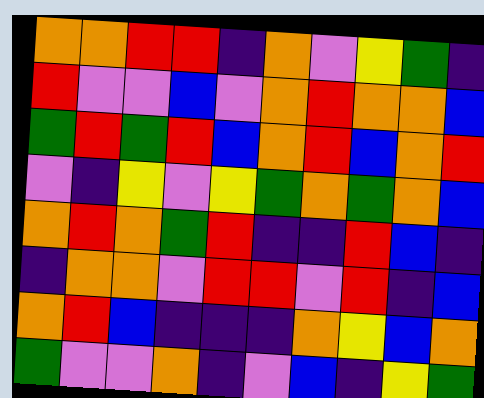[["orange", "orange", "red", "red", "indigo", "orange", "violet", "yellow", "green", "indigo"], ["red", "violet", "violet", "blue", "violet", "orange", "red", "orange", "orange", "blue"], ["green", "red", "green", "red", "blue", "orange", "red", "blue", "orange", "red"], ["violet", "indigo", "yellow", "violet", "yellow", "green", "orange", "green", "orange", "blue"], ["orange", "red", "orange", "green", "red", "indigo", "indigo", "red", "blue", "indigo"], ["indigo", "orange", "orange", "violet", "red", "red", "violet", "red", "indigo", "blue"], ["orange", "red", "blue", "indigo", "indigo", "indigo", "orange", "yellow", "blue", "orange"], ["green", "violet", "violet", "orange", "indigo", "violet", "blue", "indigo", "yellow", "green"]]